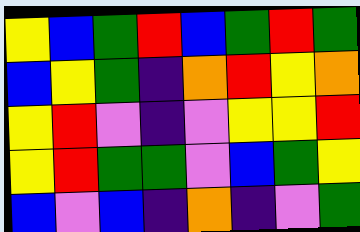[["yellow", "blue", "green", "red", "blue", "green", "red", "green"], ["blue", "yellow", "green", "indigo", "orange", "red", "yellow", "orange"], ["yellow", "red", "violet", "indigo", "violet", "yellow", "yellow", "red"], ["yellow", "red", "green", "green", "violet", "blue", "green", "yellow"], ["blue", "violet", "blue", "indigo", "orange", "indigo", "violet", "green"]]